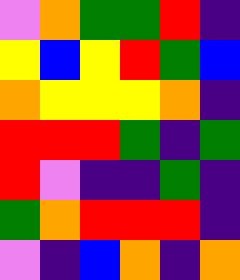[["violet", "orange", "green", "green", "red", "indigo"], ["yellow", "blue", "yellow", "red", "green", "blue"], ["orange", "yellow", "yellow", "yellow", "orange", "indigo"], ["red", "red", "red", "green", "indigo", "green"], ["red", "violet", "indigo", "indigo", "green", "indigo"], ["green", "orange", "red", "red", "red", "indigo"], ["violet", "indigo", "blue", "orange", "indigo", "orange"]]